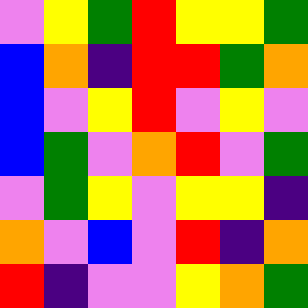[["violet", "yellow", "green", "red", "yellow", "yellow", "green"], ["blue", "orange", "indigo", "red", "red", "green", "orange"], ["blue", "violet", "yellow", "red", "violet", "yellow", "violet"], ["blue", "green", "violet", "orange", "red", "violet", "green"], ["violet", "green", "yellow", "violet", "yellow", "yellow", "indigo"], ["orange", "violet", "blue", "violet", "red", "indigo", "orange"], ["red", "indigo", "violet", "violet", "yellow", "orange", "green"]]